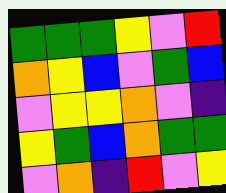[["green", "green", "green", "yellow", "violet", "red"], ["orange", "yellow", "blue", "violet", "green", "blue"], ["violet", "yellow", "yellow", "orange", "violet", "indigo"], ["yellow", "green", "blue", "orange", "green", "green"], ["violet", "orange", "indigo", "red", "violet", "yellow"]]